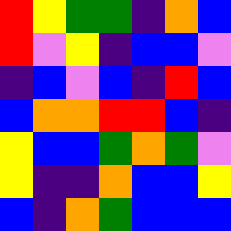[["red", "yellow", "green", "green", "indigo", "orange", "blue"], ["red", "violet", "yellow", "indigo", "blue", "blue", "violet"], ["indigo", "blue", "violet", "blue", "indigo", "red", "blue"], ["blue", "orange", "orange", "red", "red", "blue", "indigo"], ["yellow", "blue", "blue", "green", "orange", "green", "violet"], ["yellow", "indigo", "indigo", "orange", "blue", "blue", "yellow"], ["blue", "indigo", "orange", "green", "blue", "blue", "blue"]]